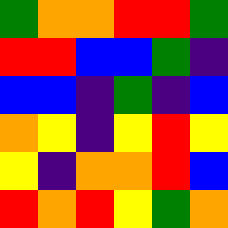[["green", "orange", "orange", "red", "red", "green"], ["red", "red", "blue", "blue", "green", "indigo"], ["blue", "blue", "indigo", "green", "indigo", "blue"], ["orange", "yellow", "indigo", "yellow", "red", "yellow"], ["yellow", "indigo", "orange", "orange", "red", "blue"], ["red", "orange", "red", "yellow", "green", "orange"]]